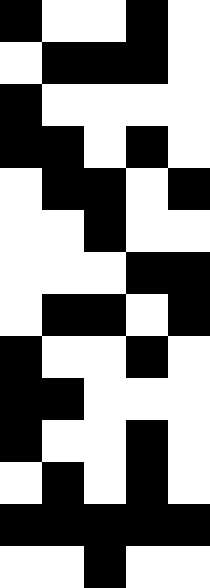[["black", "white", "white", "black", "white"], ["white", "black", "black", "black", "white"], ["black", "white", "white", "white", "white"], ["black", "black", "white", "black", "white"], ["white", "black", "black", "white", "black"], ["white", "white", "black", "white", "white"], ["white", "white", "white", "black", "black"], ["white", "black", "black", "white", "black"], ["black", "white", "white", "black", "white"], ["black", "black", "white", "white", "white"], ["black", "white", "white", "black", "white"], ["white", "black", "white", "black", "white"], ["black", "black", "black", "black", "black"], ["white", "white", "black", "white", "white"]]